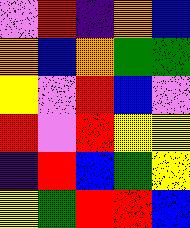[["violet", "red", "indigo", "orange", "blue"], ["orange", "blue", "orange", "green", "green"], ["yellow", "violet", "red", "blue", "violet"], ["red", "violet", "red", "yellow", "yellow"], ["indigo", "red", "blue", "green", "yellow"], ["yellow", "green", "red", "red", "blue"]]